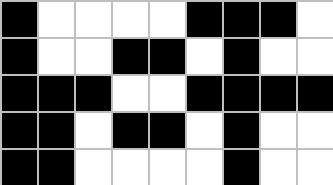[["black", "white", "white", "white", "white", "black", "black", "black", "white"], ["black", "white", "white", "black", "black", "white", "black", "white", "white"], ["black", "black", "black", "white", "white", "black", "black", "black", "black"], ["black", "black", "white", "black", "black", "white", "black", "white", "white"], ["black", "black", "white", "white", "white", "white", "black", "white", "white"]]